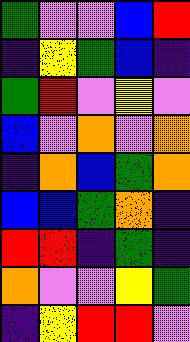[["green", "violet", "violet", "blue", "red"], ["indigo", "yellow", "green", "blue", "indigo"], ["green", "red", "violet", "yellow", "violet"], ["blue", "violet", "orange", "violet", "orange"], ["indigo", "orange", "blue", "green", "orange"], ["blue", "blue", "green", "orange", "indigo"], ["red", "red", "indigo", "green", "indigo"], ["orange", "violet", "violet", "yellow", "green"], ["indigo", "yellow", "red", "red", "violet"]]